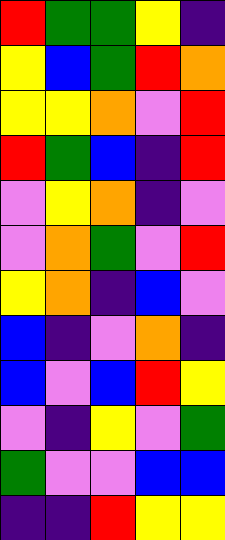[["red", "green", "green", "yellow", "indigo"], ["yellow", "blue", "green", "red", "orange"], ["yellow", "yellow", "orange", "violet", "red"], ["red", "green", "blue", "indigo", "red"], ["violet", "yellow", "orange", "indigo", "violet"], ["violet", "orange", "green", "violet", "red"], ["yellow", "orange", "indigo", "blue", "violet"], ["blue", "indigo", "violet", "orange", "indigo"], ["blue", "violet", "blue", "red", "yellow"], ["violet", "indigo", "yellow", "violet", "green"], ["green", "violet", "violet", "blue", "blue"], ["indigo", "indigo", "red", "yellow", "yellow"]]